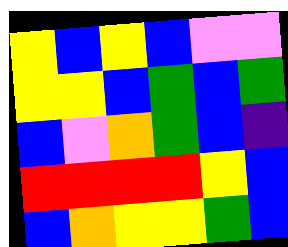[["yellow", "blue", "yellow", "blue", "violet", "violet"], ["yellow", "yellow", "blue", "green", "blue", "green"], ["blue", "violet", "orange", "green", "blue", "indigo"], ["red", "red", "red", "red", "yellow", "blue"], ["blue", "orange", "yellow", "yellow", "green", "blue"]]